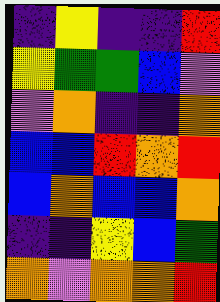[["indigo", "yellow", "indigo", "indigo", "red"], ["yellow", "green", "green", "blue", "violet"], ["violet", "orange", "indigo", "indigo", "orange"], ["blue", "blue", "red", "orange", "red"], ["blue", "orange", "blue", "blue", "orange"], ["indigo", "indigo", "yellow", "blue", "green"], ["orange", "violet", "orange", "orange", "red"]]